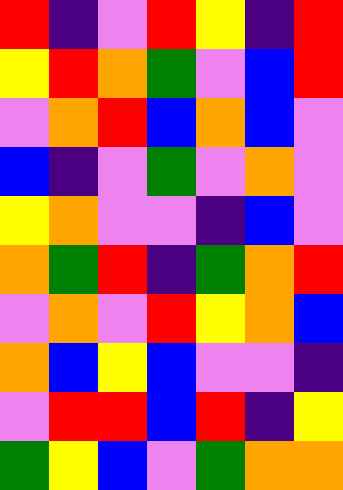[["red", "indigo", "violet", "red", "yellow", "indigo", "red"], ["yellow", "red", "orange", "green", "violet", "blue", "red"], ["violet", "orange", "red", "blue", "orange", "blue", "violet"], ["blue", "indigo", "violet", "green", "violet", "orange", "violet"], ["yellow", "orange", "violet", "violet", "indigo", "blue", "violet"], ["orange", "green", "red", "indigo", "green", "orange", "red"], ["violet", "orange", "violet", "red", "yellow", "orange", "blue"], ["orange", "blue", "yellow", "blue", "violet", "violet", "indigo"], ["violet", "red", "red", "blue", "red", "indigo", "yellow"], ["green", "yellow", "blue", "violet", "green", "orange", "orange"]]